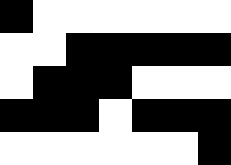[["black", "white", "white", "white", "white", "white", "white"], ["white", "white", "black", "black", "black", "black", "black"], ["white", "black", "black", "black", "white", "white", "white"], ["black", "black", "black", "white", "black", "black", "black"], ["white", "white", "white", "white", "white", "white", "black"]]